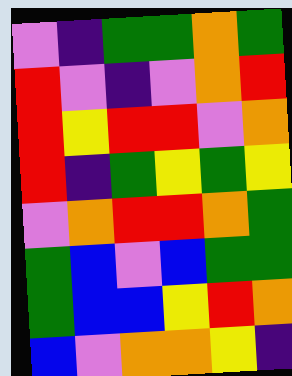[["violet", "indigo", "green", "green", "orange", "green"], ["red", "violet", "indigo", "violet", "orange", "red"], ["red", "yellow", "red", "red", "violet", "orange"], ["red", "indigo", "green", "yellow", "green", "yellow"], ["violet", "orange", "red", "red", "orange", "green"], ["green", "blue", "violet", "blue", "green", "green"], ["green", "blue", "blue", "yellow", "red", "orange"], ["blue", "violet", "orange", "orange", "yellow", "indigo"]]